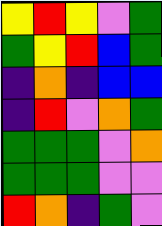[["yellow", "red", "yellow", "violet", "green"], ["green", "yellow", "red", "blue", "green"], ["indigo", "orange", "indigo", "blue", "blue"], ["indigo", "red", "violet", "orange", "green"], ["green", "green", "green", "violet", "orange"], ["green", "green", "green", "violet", "violet"], ["red", "orange", "indigo", "green", "violet"]]